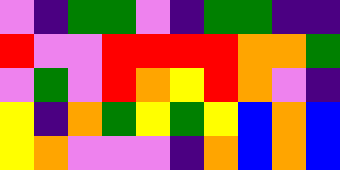[["violet", "indigo", "green", "green", "violet", "indigo", "green", "green", "indigo", "indigo"], ["red", "violet", "violet", "red", "red", "red", "red", "orange", "orange", "green"], ["violet", "green", "violet", "red", "orange", "yellow", "red", "orange", "violet", "indigo"], ["yellow", "indigo", "orange", "green", "yellow", "green", "yellow", "blue", "orange", "blue"], ["yellow", "orange", "violet", "violet", "violet", "indigo", "orange", "blue", "orange", "blue"]]